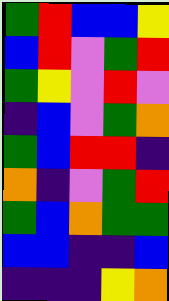[["green", "red", "blue", "blue", "yellow"], ["blue", "red", "violet", "green", "red"], ["green", "yellow", "violet", "red", "violet"], ["indigo", "blue", "violet", "green", "orange"], ["green", "blue", "red", "red", "indigo"], ["orange", "indigo", "violet", "green", "red"], ["green", "blue", "orange", "green", "green"], ["blue", "blue", "indigo", "indigo", "blue"], ["indigo", "indigo", "indigo", "yellow", "orange"]]